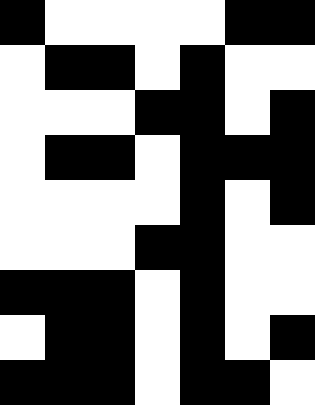[["black", "white", "white", "white", "white", "black", "black"], ["white", "black", "black", "white", "black", "white", "white"], ["white", "white", "white", "black", "black", "white", "black"], ["white", "black", "black", "white", "black", "black", "black"], ["white", "white", "white", "white", "black", "white", "black"], ["white", "white", "white", "black", "black", "white", "white"], ["black", "black", "black", "white", "black", "white", "white"], ["white", "black", "black", "white", "black", "white", "black"], ["black", "black", "black", "white", "black", "black", "white"]]